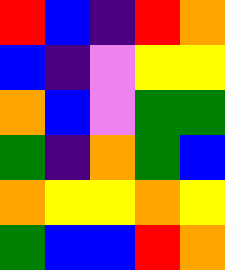[["red", "blue", "indigo", "red", "orange"], ["blue", "indigo", "violet", "yellow", "yellow"], ["orange", "blue", "violet", "green", "green"], ["green", "indigo", "orange", "green", "blue"], ["orange", "yellow", "yellow", "orange", "yellow"], ["green", "blue", "blue", "red", "orange"]]